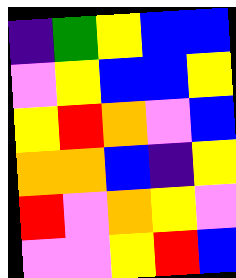[["indigo", "green", "yellow", "blue", "blue"], ["violet", "yellow", "blue", "blue", "yellow"], ["yellow", "red", "orange", "violet", "blue"], ["orange", "orange", "blue", "indigo", "yellow"], ["red", "violet", "orange", "yellow", "violet"], ["violet", "violet", "yellow", "red", "blue"]]